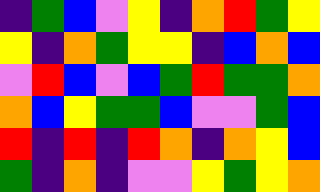[["indigo", "green", "blue", "violet", "yellow", "indigo", "orange", "red", "green", "yellow"], ["yellow", "indigo", "orange", "green", "yellow", "yellow", "indigo", "blue", "orange", "blue"], ["violet", "red", "blue", "violet", "blue", "green", "red", "green", "green", "orange"], ["orange", "blue", "yellow", "green", "green", "blue", "violet", "violet", "green", "blue"], ["red", "indigo", "red", "indigo", "red", "orange", "indigo", "orange", "yellow", "blue"], ["green", "indigo", "orange", "indigo", "violet", "violet", "yellow", "green", "yellow", "orange"]]